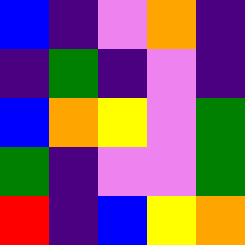[["blue", "indigo", "violet", "orange", "indigo"], ["indigo", "green", "indigo", "violet", "indigo"], ["blue", "orange", "yellow", "violet", "green"], ["green", "indigo", "violet", "violet", "green"], ["red", "indigo", "blue", "yellow", "orange"]]